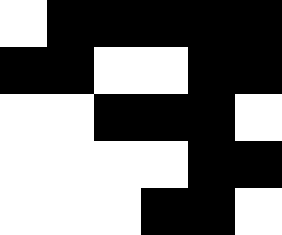[["white", "black", "black", "black", "black", "black"], ["black", "black", "white", "white", "black", "black"], ["white", "white", "black", "black", "black", "white"], ["white", "white", "white", "white", "black", "black"], ["white", "white", "white", "black", "black", "white"]]